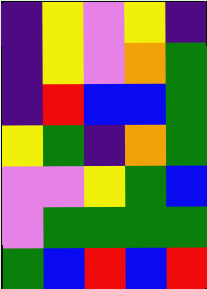[["indigo", "yellow", "violet", "yellow", "indigo"], ["indigo", "yellow", "violet", "orange", "green"], ["indigo", "red", "blue", "blue", "green"], ["yellow", "green", "indigo", "orange", "green"], ["violet", "violet", "yellow", "green", "blue"], ["violet", "green", "green", "green", "green"], ["green", "blue", "red", "blue", "red"]]